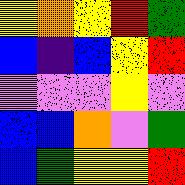[["yellow", "orange", "yellow", "red", "green"], ["blue", "indigo", "blue", "yellow", "red"], ["violet", "violet", "violet", "yellow", "violet"], ["blue", "blue", "orange", "violet", "green"], ["blue", "green", "yellow", "yellow", "red"]]